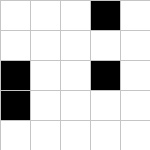[["white", "white", "white", "black", "white"], ["white", "white", "white", "white", "white"], ["black", "white", "white", "black", "white"], ["black", "white", "white", "white", "white"], ["white", "white", "white", "white", "white"]]